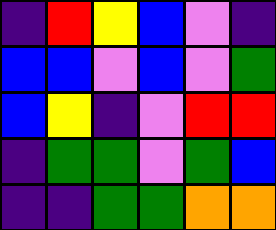[["indigo", "red", "yellow", "blue", "violet", "indigo"], ["blue", "blue", "violet", "blue", "violet", "green"], ["blue", "yellow", "indigo", "violet", "red", "red"], ["indigo", "green", "green", "violet", "green", "blue"], ["indigo", "indigo", "green", "green", "orange", "orange"]]